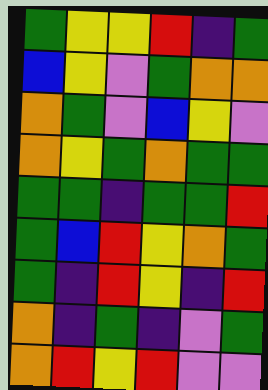[["green", "yellow", "yellow", "red", "indigo", "green"], ["blue", "yellow", "violet", "green", "orange", "orange"], ["orange", "green", "violet", "blue", "yellow", "violet"], ["orange", "yellow", "green", "orange", "green", "green"], ["green", "green", "indigo", "green", "green", "red"], ["green", "blue", "red", "yellow", "orange", "green"], ["green", "indigo", "red", "yellow", "indigo", "red"], ["orange", "indigo", "green", "indigo", "violet", "green"], ["orange", "red", "yellow", "red", "violet", "violet"]]